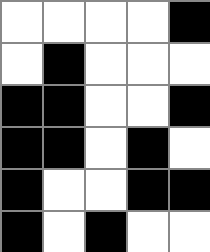[["white", "white", "white", "white", "black"], ["white", "black", "white", "white", "white"], ["black", "black", "white", "white", "black"], ["black", "black", "white", "black", "white"], ["black", "white", "white", "black", "black"], ["black", "white", "black", "white", "white"]]